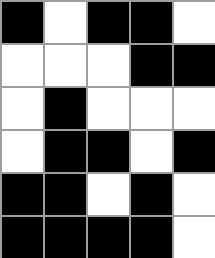[["black", "white", "black", "black", "white"], ["white", "white", "white", "black", "black"], ["white", "black", "white", "white", "white"], ["white", "black", "black", "white", "black"], ["black", "black", "white", "black", "white"], ["black", "black", "black", "black", "white"]]